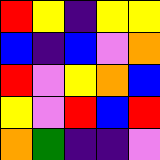[["red", "yellow", "indigo", "yellow", "yellow"], ["blue", "indigo", "blue", "violet", "orange"], ["red", "violet", "yellow", "orange", "blue"], ["yellow", "violet", "red", "blue", "red"], ["orange", "green", "indigo", "indigo", "violet"]]